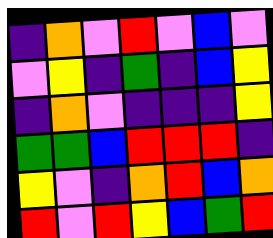[["indigo", "orange", "violet", "red", "violet", "blue", "violet"], ["violet", "yellow", "indigo", "green", "indigo", "blue", "yellow"], ["indigo", "orange", "violet", "indigo", "indigo", "indigo", "yellow"], ["green", "green", "blue", "red", "red", "red", "indigo"], ["yellow", "violet", "indigo", "orange", "red", "blue", "orange"], ["red", "violet", "red", "yellow", "blue", "green", "red"]]